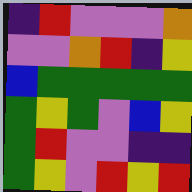[["indigo", "red", "violet", "violet", "violet", "orange"], ["violet", "violet", "orange", "red", "indigo", "yellow"], ["blue", "green", "green", "green", "green", "green"], ["green", "yellow", "green", "violet", "blue", "yellow"], ["green", "red", "violet", "violet", "indigo", "indigo"], ["green", "yellow", "violet", "red", "yellow", "red"]]